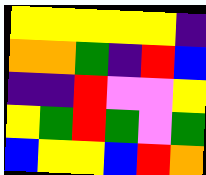[["yellow", "yellow", "yellow", "yellow", "yellow", "indigo"], ["orange", "orange", "green", "indigo", "red", "blue"], ["indigo", "indigo", "red", "violet", "violet", "yellow"], ["yellow", "green", "red", "green", "violet", "green"], ["blue", "yellow", "yellow", "blue", "red", "orange"]]